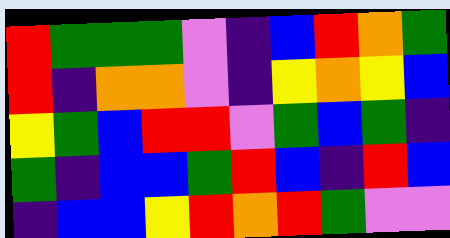[["red", "green", "green", "green", "violet", "indigo", "blue", "red", "orange", "green"], ["red", "indigo", "orange", "orange", "violet", "indigo", "yellow", "orange", "yellow", "blue"], ["yellow", "green", "blue", "red", "red", "violet", "green", "blue", "green", "indigo"], ["green", "indigo", "blue", "blue", "green", "red", "blue", "indigo", "red", "blue"], ["indigo", "blue", "blue", "yellow", "red", "orange", "red", "green", "violet", "violet"]]